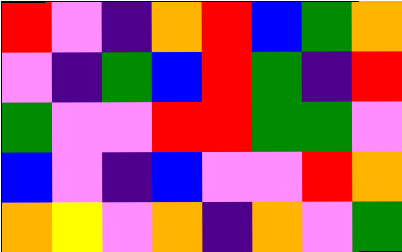[["red", "violet", "indigo", "orange", "red", "blue", "green", "orange"], ["violet", "indigo", "green", "blue", "red", "green", "indigo", "red"], ["green", "violet", "violet", "red", "red", "green", "green", "violet"], ["blue", "violet", "indigo", "blue", "violet", "violet", "red", "orange"], ["orange", "yellow", "violet", "orange", "indigo", "orange", "violet", "green"]]